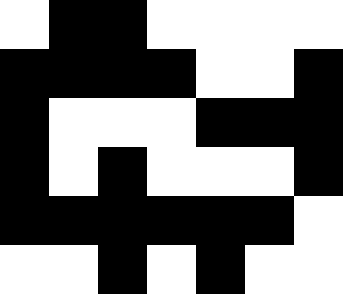[["white", "black", "black", "white", "white", "white", "white"], ["black", "black", "black", "black", "white", "white", "black"], ["black", "white", "white", "white", "black", "black", "black"], ["black", "white", "black", "white", "white", "white", "black"], ["black", "black", "black", "black", "black", "black", "white"], ["white", "white", "black", "white", "black", "white", "white"]]